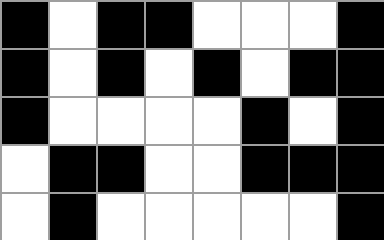[["black", "white", "black", "black", "white", "white", "white", "black"], ["black", "white", "black", "white", "black", "white", "black", "black"], ["black", "white", "white", "white", "white", "black", "white", "black"], ["white", "black", "black", "white", "white", "black", "black", "black"], ["white", "black", "white", "white", "white", "white", "white", "black"]]